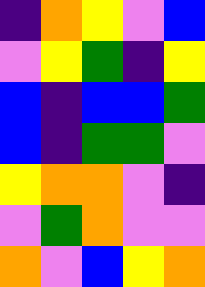[["indigo", "orange", "yellow", "violet", "blue"], ["violet", "yellow", "green", "indigo", "yellow"], ["blue", "indigo", "blue", "blue", "green"], ["blue", "indigo", "green", "green", "violet"], ["yellow", "orange", "orange", "violet", "indigo"], ["violet", "green", "orange", "violet", "violet"], ["orange", "violet", "blue", "yellow", "orange"]]